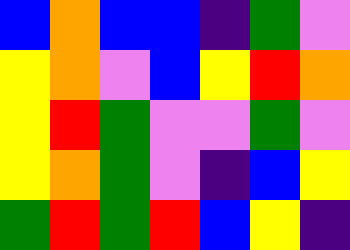[["blue", "orange", "blue", "blue", "indigo", "green", "violet"], ["yellow", "orange", "violet", "blue", "yellow", "red", "orange"], ["yellow", "red", "green", "violet", "violet", "green", "violet"], ["yellow", "orange", "green", "violet", "indigo", "blue", "yellow"], ["green", "red", "green", "red", "blue", "yellow", "indigo"]]